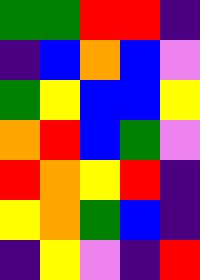[["green", "green", "red", "red", "indigo"], ["indigo", "blue", "orange", "blue", "violet"], ["green", "yellow", "blue", "blue", "yellow"], ["orange", "red", "blue", "green", "violet"], ["red", "orange", "yellow", "red", "indigo"], ["yellow", "orange", "green", "blue", "indigo"], ["indigo", "yellow", "violet", "indigo", "red"]]